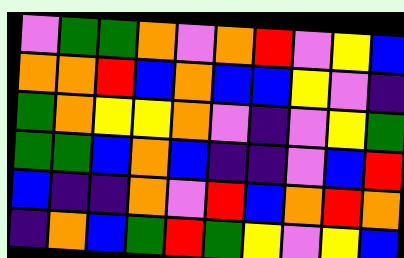[["violet", "green", "green", "orange", "violet", "orange", "red", "violet", "yellow", "blue"], ["orange", "orange", "red", "blue", "orange", "blue", "blue", "yellow", "violet", "indigo"], ["green", "orange", "yellow", "yellow", "orange", "violet", "indigo", "violet", "yellow", "green"], ["green", "green", "blue", "orange", "blue", "indigo", "indigo", "violet", "blue", "red"], ["blue", "indigo", "indigo", "orange", "violet", "red", "blue", "orange", "red", "orange"], ["indigo", "orange", "blue", "green", "red", "green", "yellow", "violet", "yellow", "blue"]]